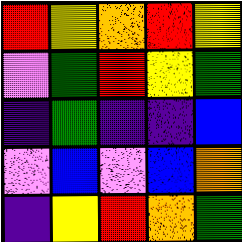[["red", "yellow", "orange", "red", "yellow"], ["violet", "green", "red", "yellow", "green"], ["indigo", "green", "indigo", "indigo", "blue"], ["violet", "blue", "violet", "blue", "orange"], ["indigo", "yellow", "red", "orange", "green"]]